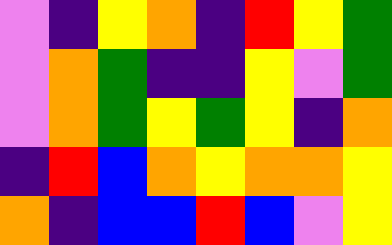[["violet", "indigo", "yellow", "orange", "indigo", "red", "yellow", "green"], ["violet", "orange", "green", "indigo", "indigo", "yellow", "violet", "green"], ["violet", "orange", "green", "yellow", "green", "yellow", "indigo", "orange"], ["indigo", "red", "blue", "orange", "yellow", "orange", "orange", "yellow"], ["orange", "indigo", "blue", "blue", "red", "blue", "violet", "yellow"]]